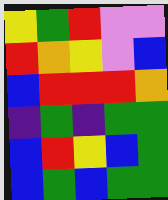[["yellow", "green", "red", "violet", "violet"], ["red", "orange", "yellow", "violet", "blue"], ["blue", "red", "red", "red", "orange"], ["indigo", "green", "indigo", "green", "green"], ["blue", "red", "yellow", "blue", "green"], ["blue", "green", "blue", "green", "green"]]